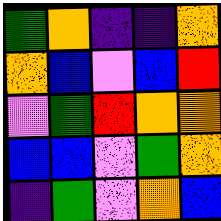[["green", "orange", "indigo", "indigo", "orange"], ["orange", "blue", "violet", "blue", "red"], ["violet", "green", "red", "orange", "orange"], ["blue", "blue", "violet", "green", "orange"], ["indigo", "green", "violet", "orange", "blue"]]